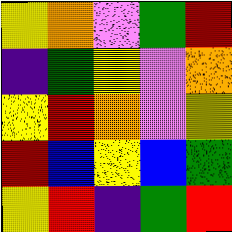[["yellow", "orange", "violet", "green", "red"], ["indigo", "green", "yellow", "violet", "orange"], ["yellow", "red", "orange", "violet", "yellow"], ["red", "blue", "yellow", "blue", "green"], ["yellow", "red", "indigo", "green", "red"]]